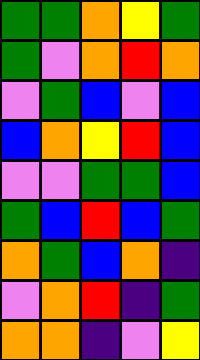[["green", "green", "orange", "yellow", "green"], ["green", "violet", "orange", "red", "orange"], ["violet", "green", "blue", "violet", "blue"], ["blue", "orange", "yellow", "red", "blue"], ["violet", "violet", "green", "green", "blue"], ["green", "blue", "red", "blue", "green"], ["orange", "green", "blue", "orange", "indigo"], ["violet", "orange", "red", "indigo", "green"], ["orange", "orange", "indigo", "violet", "yellow"]]